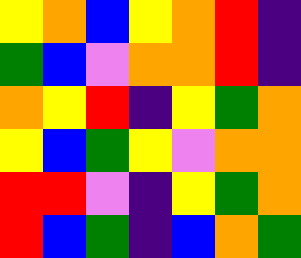[["yellow", "orange", "blue", "yellow", "orange", "red", "indigo"], ["green", "blue", "violet", "orange", "orange", "red", "indigo"], ["orange", "yellow", "red", "indigo", "yellow", "green", "orange"], ["yellow", "blue", "green", "yellow", "violet", "orange", "orange"], ["red", "red", "violet", "indigo", "yellow", "green", "orange"], ["red", "blue", "green", "indigo", "blue", "orange", "green"]]